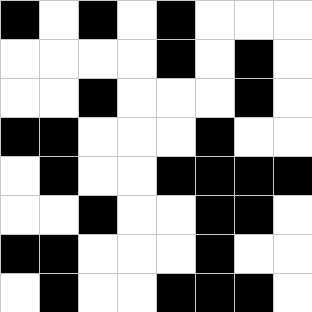[["black", "white", "black", "white", "black", "white", "white", "white"], ["white", "white", "white", "white", "black", "white", "black", "white"], ["white", "white", "black", "white", "white", "white", "black", "white"], ["black", "black", "white", "white", "white", "black", "white", "white"], ["white", "black", "white", "white", "black", "black", "black", "black"], ["white", "white", "black", "white", "white", "black", "black", "white"], ["black", "black", "white", "white", "white", "black", "white", "white"], ["white", "black", "white", "white", "black", "black", "black", "white"]]